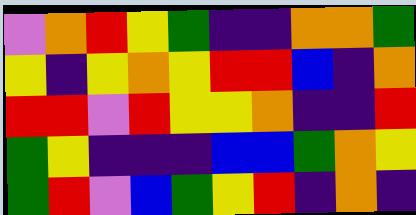[["violet", "orange", "red", "yellow", "green", "indigo", "indigo", "orange", "orange", "green"], ["yellow", "indigo", "yellow", "orange", "yellow", "red", "red", "blue", "indigo", "orange"], ["red", "red", "violet", "red", "yellow", "yellow", "orange", "indigo", "indigo", "red"], ["green", "yellow", "indigo", "indigo", "indigo", "blue", "blue", "green", "orange", "yellow"], ["green", "red", "violet", "blue", "green", "yellow", "red", "indigo", "orange", "indigo"]]